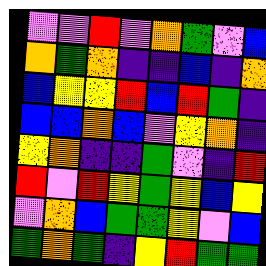[["violet", "violet", "red", "violet", "orange", "green", "violet", "blue"], ["orange", "green", "orange", "indigo", "indigo", "blue", "indigo", "orange"], ["blue", "yellow", "yellow", "red", "blue", "red", "green", "indigo"], ["blue", "blue", "orange", "blue", "violet", "yellow", "orange", "indigo"], ["yellow", "orange", "indigo", "indigo", "green", "violet", "indigo", "red"], ["red", "violet", "red", "yellow", "green", "yellow", "blue", "yellow"], ["violet", "orange", "blue", "green", "green", "yellow", "violet", "blue"], ["green", "orange", "green", "indigo", "yellow", "red", "green", "green"]]